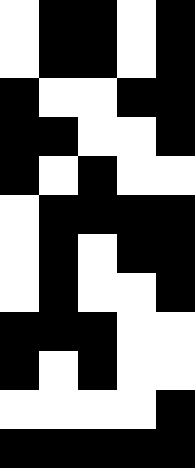[["white", "black", "black", "white", "black"], ["white", "black", "black", "white", "black"], ["black", "white", "white", "black", "black"], ["black", "black", "white", "white", "black"], ["black", "white", "black", "white", "white"], ["white", "black", "black", "black", "black"], ["white", "black", "white", "black", "black"], ["white", "black", "white", "white", "black"], ["black", "black", "black", "white", "white"], ["black", "white", "black", "white", "white"], ["white", "white", "white", "white", "black"], ["black", "black", "black", "black", "black"]]